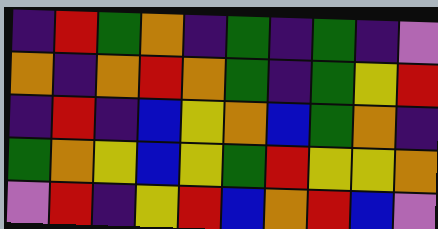[["indigo", "red", "green", "orange", "indigo", "green", "indigo", "green", "indigo", "violet"], ["orange", "indigo", "orange", "red", "orange", "green", "indigo", "green", "yellow", "red"], ["indigo", "red", "indigo", "blue", "yellow", "orange", "blue", "green", "orange", "indigo"], ["green", "orange", "yellow", "blue", "yellow", "green", "red", "yellow", "yellow", "orange"], ["violet", "red", "indigo", "yellow", "red", "blue", "orange", "red", "blue", "violet"]]